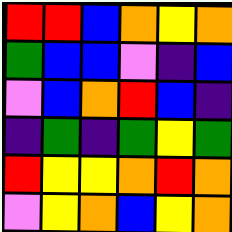[["red", "red", "blue", "orange", "yellow", "orange"], ["green", "blue", "blue", "violet", "indigo", "blue"], ["violet", "blue", "orange", "red", "blue", "indigo"], ["indigo", "green", "indigo", "green", "yellow", "green"], ["red", "yellow", "yellow", "orange", "red", "orange"], ["violet", "yellow", "orange", "blue", "yellow", "orange"]]